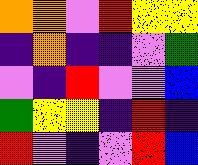[["orange", "orange", "violet", "red", "yellow", "yellow"], ["indigo", "orange", "indigo", "indigo", "violet", "green"], ["violet", "indigo", "red", "violet", "violet", "blue"], ["green", "yellow", "yellow", "indigo", "red", "indigo"], ["red", "violet", "indigo", "violet", "red", "blue"]]